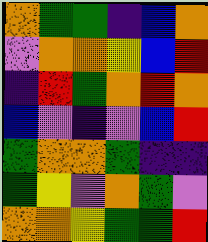[["orange", "green", "green", "indigo", "blue", "orange"], ["violet", "orange", "orange", "yellow", "blue", "red"], ["indigo", "red", "green", "orange", "red", "orange"], ["blue", "violet", "indigo", "violet", "blue", "red"], ["green", "orange", "orange", "green", "indigo", "indigo"], ["green", "yellow", "violet", "orange", "green", "violet"], ["orange", "orange", "yellow", "green", "green", "red"]]